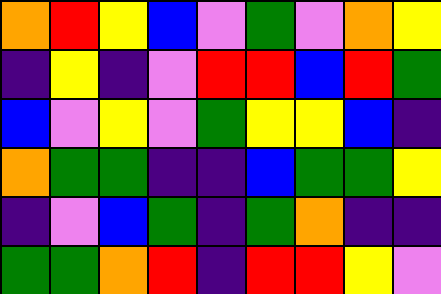[["orange", "red", "yellow", "blue", "violet", "green", "violet", "orange", "yellow"], ["indigo", "yellow", "indigo", "violet", "red", "red", "blue", "red", "green"], ["blue", "violet", "yellow", "violet", "green", "yellow", "yellow", "blue", "indigo"], ["orange", "green", "green", "indigo", "indigo", "blue", "green", "green", "yellow"], ["indigo", "violet", "blue", "green", "indigo", "green", "orange", "indigo", "indigo"], ["green", "green", "orange", "red", "indigo", "red", "red", "yellow", "violet"]]